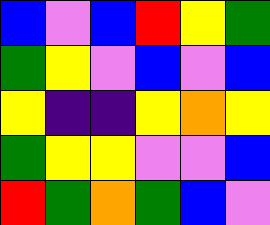[["blue", "violet", "blue", "red", "yellow", "green"], ["green", "yellow", "violet", "blue", "violet", "blue"], ["yellow", "indigo", "indigo", "yellow", "orange", "yellow"], ["green", "yellow", "yellow", "violet", "violet", "blue"], ["red", "green", "orange", "green", "blue", "violet"]]